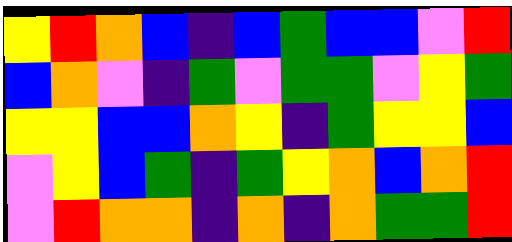[["yellow", "red", "orange", "blue", "indigo", "blue", "green", "blue", "blue", "violet", "red"], ["blue", "orange", "violet", "indigo", "green", "violet", "green", "green", "violet", "yellow", "green"], ["yellow", "yellow", "blue", "blue", "orange", "yellow", "indigo", "green", "yellow", "yellow", "blue"], ["violet", "yellow", "blue", "green", "indigo", "green", "yellow", "orange", "blue", "orange", "red"], ["violet", "red", "orange", "orange", "indigo", "orange", "indigo", "orange", "green", "green", "red"]]